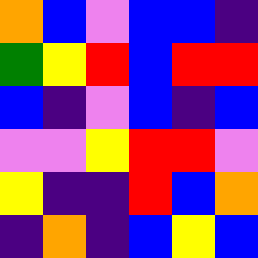[["orange", "blue", "violet", "blue", "blue", "indigo"], ["green", "yellow", "red", "blue", "red", "red"], ["blue", "indigo", "violet", "blue", "indigo", "blue"], ["violet", "violet", "yellow", "red", "red", "violet"], ["yellow", "indigo", "indigo", "red", "blue", "orange"], ["indigo", "orange", "indigo", "blue", "yellow", "blue"]]